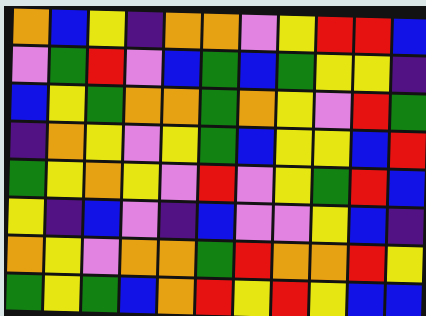[["orange", "blue", "yellow", "indigo", "orange", "orange", "violet", "yellow", "red", "red", "blue"], ["violet", "green", "red", "violet", "blue", "green", "blue", "green", "yellow", "yellow", "indigo"], ["blue", "yellow", "green", "orange", "orange", "green", "orange", "yellow", "violet", "red", "green"], ["indigo", "orange", "yellow", "violet", "yellow", "green", "blue", "yellow", "yellow", "blue", "red"], ["green", "yellow", "orange", "yellow", "violet", "red", "violet", "yellow", "green", "red", "blue"], ["yellow", "indigo", "blue", "violet", "indigo", "blue", "violet", "violet", "yellow", "blue", "indigo"], ["orange", "yellow", "violet", "orange", "orange", "green", "red", "orange", "orange", "red", "yellow"], ["green", "yellow", "green", "blue", "orange", "red", "yellow", "red", "yellow", "blue", "blue"]]